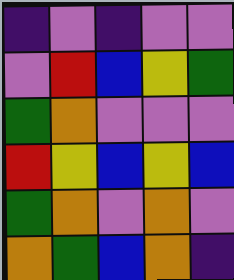[["indigo", "violet", "indigo", "violet", "violet"], ["violet", "red", "blue", "yellow", "green"], ["green", "orange", "violet", "violet", "violet"], ["red", "yellow", "blue", "yellow", "blue"], ["green", "orange", "violet", "orange", "violet"], ["orange", "green", "blue", "orange", "indigo"]]